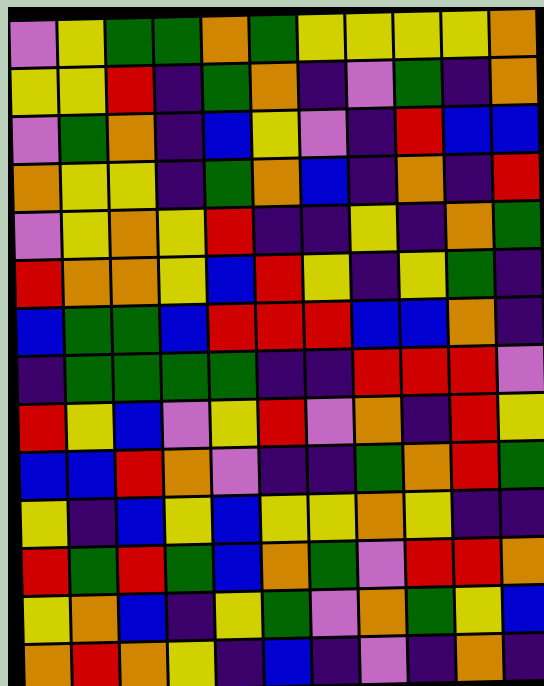[["violet", "yellow", "green", "green", "orange", "green", "yellow", "yellow", "yellow", "yellow", "orange"], ["yellow", "yellow", "red", "indigo", "green", "orange", "indigo", "violet", "green", "indigo", "orange"], ["violet", "green", "orange", "indigo", "blue", "yellow", "violet", "indigo", "red", "blue", "blue"], ["orange", "yellow", "yellow", "indigo", "green", "orange", "blue", "indigo", "orange", "indigo", "red"], ["violet", "yellow", "orange", "yellow", "red", "indigo", "indigo", "yellow", "indigo", "orange", "green"], ["red", "orange", "orange", "yellow", "blue", "red", "yellow", "indigo", "yellow", "green", "indigo"], ["blue", "green", "green", "blue", "red", "red", "red", "blue", "blue", "orange", "indigo"], ["indigo", "green", "green", "green", "green", "indigo", "indigo", "red", "red", "red", "violet"], ["red", "yellow", "blue", "violet", "yellow", "red", "violet", "orange", "indigo", "red", "yellow"], ["blue", "blue", "red", "orange", "violet", "indigo", "indigo", "green", "orange", "red", "green"], ["yellow", "indigo", "blue", "yellow", "blue", "yellow", "yellow", "orange", "yellow", "indigo", "indigo"], ["red", "green", "red", "green", "blue", "orange", "green", "violet", "red", "red", "orange"], ["yellow", "orange", "blue", "indigo", "yellow", "green", "violet", "orange", "green", "yellow", "blue"], ["orange", "red", "orange", "yellow", "indigo", "blue", "indigo", "violet", "indigo", "orange", "indigo"]]